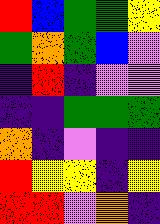[["red", "blue", "green", "green", "yellow"], ["green", "orange", "green", "blue", "violet"], ["indigo", "red", "indigo", "violet", "violet"], ["indigo", "indigo", "green", "green", "green"], ["orange", "indigo", "violet", "indigo", "indigo"], ["red", "yellow", "yellow", "indigo", "yellow"], ["red", "red", "violet", "orange", "indigo"]]